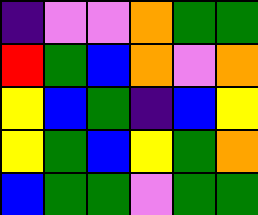[["indigo", "violet", "violet", "orange", "green", "green"], ["red", "green", "blue", "orange", "violet", "orange"], ["yellow", "blue", "green", "indigo", "blue", "yellow"], ["yellow", "green", "blue", "yellow", "green", "orange"], ["blue", "green", "green", "violet", "green", "green"]]